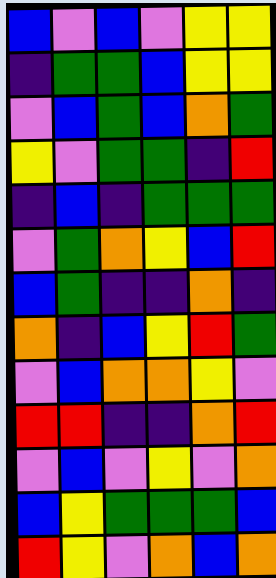[["blue", "violet", "blue", "violet", "yellow", "yellow"], ["indigo", "green", "green", "blue", "yellow", "yellow"], ["violet", "blue", "green", "blue", "orange", "green"], ["yellow", "violet", "green", "green", "indigo", "red"], ["indigo", "blue", "indigo", "green", "green", "green"], ["violet", "green", "orange", "yellow", "blue", "red"], ["blue", "green", "indigo", "indigo", "orange", "indigo"], ["orange", "indigo", "blue", "yellow", "red", "green"], ["violet", "blue", "orange", "orange", "yellow", "violet"], ["red", "red", "indigo", "indigo", "orange", "red"], ["violet", "blue", "violet", "yellow", "violet", "orange"], ["blue", "yellow", "green", "green", "green", "blue"], ["red", "yellow", "violet", "orange", "blue", "orange"]]